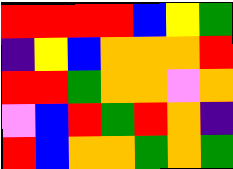[["red", "red", "red", "red", "blue", "yellow", "green"], ["indigo", "yellow", "blue", "orange", "orange", "orange", "red"], ["red", "red", "green", "orange", "orange", "violet", "orange"], ["violet", "blue", "red", "green", "red", "orange", "indigo"], ["red", "blue", "orange", "orange", "green", "orange", "green"]]